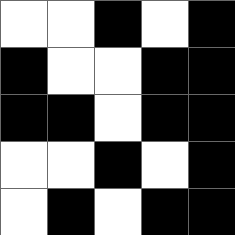[["white", "white", "black", "white", "black"], ["black", "white", "white", "black", "black"], ["black", "black", "white", "black", "black"], ["white", "white", "black", "white", "black"], ["white", "black", "white", "black", "black"]]